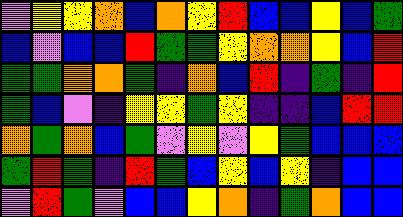[["violet", "yellow", "yellow", "orange", "blue", "orange", "yellow", "red", "blue", "blue", "yellow", "blue", "green"], ["blue", "violet", "blue", "blue", "red", "green", "green", "yellow", "orange", "orange", "yellow", "blue", "red"], ["green", "green", "orange", "orange", "green", "indigo", "orange", "blue", "red", "indigo", "green", "indigo", "red"], ["green", "blue", "violet", "indigo", "yellow", "yellow", "green", "yellow", "indigo", "indigo", "blue", "red", "red"], ["orange", "green", "orange", "blue", "green", "violet", "yellow", "violet", "yellow", "green", "blue", "blue", "blue"], ["green", "red", "green", "indigo", "red", "green", "blue", "yellow", "blue", "yellow", "indigo", "blue", "blue"], ["violet", "red", "green", "violet", "blue", "blue", "yellow", "orange", "indigo", "green", "orange", "blue", "blue"]]